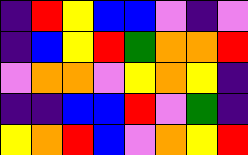[["indigo", "red", "yellow", "blue", "blue", "violet", "indigo", "violet"], ["indigo", "blue", "yellow", "red", "green", "orange", "orange", "red"], ["violet", "orange", "orange", "violet", "yellow", "orange", "yellow", "indigo"], ["indigo", "indigo", "blue", "blue", "red", "violet", "green", "indigo"], ["yellow", "orange", "red", "blue", "violet", "orange", "yellow", "red"]]